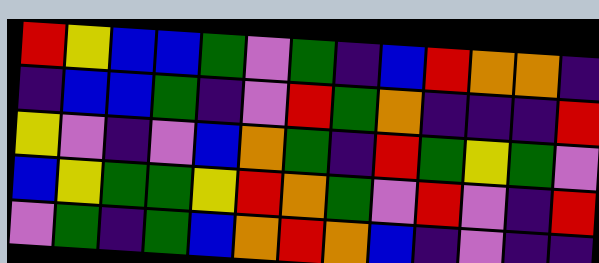[["red", "yellow", "blue", "blue", "green", "violet", "green", "indigo", "blue", "red", "orange", "orange", "indigo"], ["indigo", "blue", "blue", "green", "indigo", "violet", "red", "green", "orange", "indigo", "indigo", "indigo", "red"], ["yellow", "violet", "indigo", "violet", "blue", "orange", "green", "indigo", "red", "green", "yellow", "green", "violet"], ["blue", "yellow", "green", "green", "yellow", "red", "orange", "green", "violet", "red", "violet", "indigo", "red"], ["violet", "green", "indigo", "green", "blue", "orange", "red", "orange", "blue", "indigo", "violet", "indigo", "indigo"]]